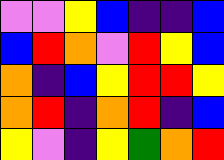[["violet", "violet", "yellow", "blue", "indigo", "indigo", "blue"], ["blue", "red", "orange", "violet", "red", "yellow", "blue"], ["orange", "indigo", "blue", "yellow", "red", "red", "yellow"], ["orange", "red", "indigo", "orange", "red", "indigo", "blue"], ["yellow", "violet", "indigo", "yellow", "green", "orange", "red"]]